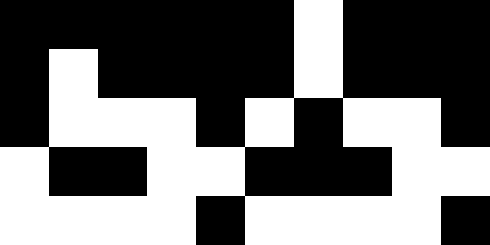[["black", "black", "black", "black", "black", "black", "white", "black", "black", "black"], ["black", "white", "black", "black", "black", "black", "white", "black", "black", "black"], ["black", "white", "white", "white", "black", "white", "black", "white", "white", "black"], ["white", "black", "black", "white", "white", "black", "black", "black", "white", "white"], ["white", "white", "white", "white", "black", "white", "white", "white", "white", "black"]]